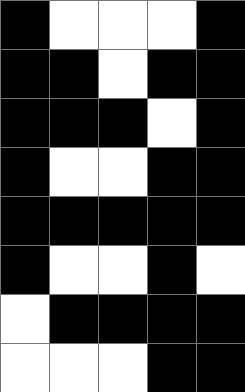[["black", "white", "white", "white", "black"], ["black", "black", "white", "black", "black"], ["black", "black", "black", "white", "black"], ["black", "white", "white", "black", "black"], ["black", "black", "black", "black", "black"], ["black", "white", "white", "black", "white"], ["white", "black", "black", "black", "black"], ["white", "white", "white", "black", "black"]]